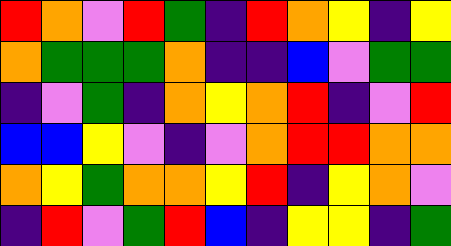[["red", "orange", "violet", "red", "green", "indigo", "red", "orange", "yellow", "indigo", "yellow"], ["orange", "green", "green", "green", "orange", "indigo", "indigo", "blue", "violet", "green", "green"], ["indigo", "violet", "green", "indigo", "orange", "yellow", "orange", "red", "indigo", "violet", "red"], ["blue", "blue", "yellow", "violet", "indigo", "violet", "orange", "red", "red", "orange", "orange"], ["orange", "yellow", "green", "orange", "orange", "yellow", "red", "indigo", "yellow", "orange", "violet"], ["indigo", "red", "violet", "green", "red", "blue", "indigo", "yellow", "yellow", "indigo", "green"]]